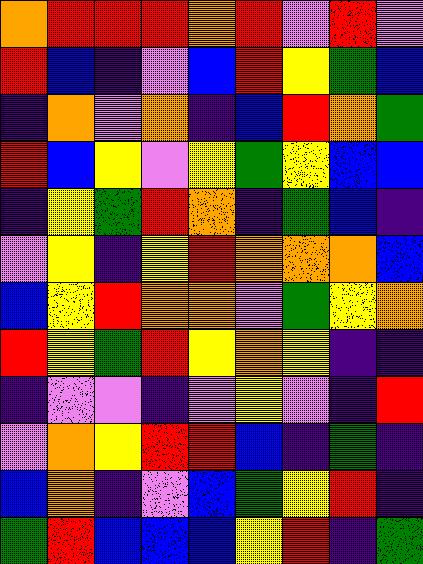[["orange", "red", "red", "red", "orange", "red", "violet", "red", "violet"], ["red", "blue", "indigo", "violet", "blue", "red", "yellow", "green", "blue"], ["indigo", "orange", "violet", "orange", "indigo", "blue", "red", "orange", "green"], ["red", "blue", "yellow", "violet", "yellow", "green", "yellow", "blue", "blue"], ["indigo", "yellow", "green", "red", "orange", "indigo", "green", "blue", "indigo"], ["violet", "yellow", "indigo", "yellow", "red", "orange", "orange", "orange", "blue"], ["blue", "yellow", "red", "orange", "orange", "violet", "green", "yellow", "orange"], ["red", "yellow", "green", "red", "yellow", "orange", "yellow", "indigo", "indigo"], ["indigo", "violet", "violet", "indigo", "violet", "yellow", "violet", "indigo", "red"], ["violet", "orange", "yellow", "red", "red", "blue", "indigo", "green", "indigo"], ["blue", "orange", "indigo", "violet", "blue", "green", "yellow", "red", "indigo"], ["green", "red", "blue", "blue", "blue", "yellow", "red", "indigo", "green"]]